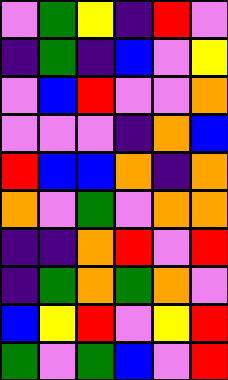[["violet", "green", "yellow", "indigo", "red", "violet"], ["indigo", "green", "indigo", "blue", "violet", "yellow"], ["violet", "blue", "red", "violet", "violet", "orange"], ["violet", "violet", "violet", "indigo", "orange", "blue"], ["red", "blue", "blue", "orange", "indigo", "orange"], ["orange", "violet", "green", "violet", "orange", "orange"], ["indigo", "indigo", "orange", "red", "violet", "red"], ["indigo", "green", "orange", "green", "orange", "violet"], ["blue", "yellow", "red", "violet", "yellow", "red"], ["green", "violet", "green", "blue", "violet", "red"]]